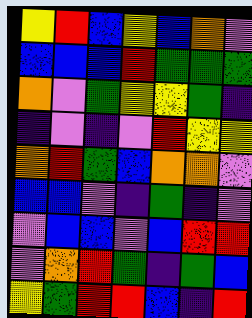[["yellow", "red", "blue", "yellow", "blue", "orange", "violet"], ["blue", "blue", "blue", "red", "green", "green", "green"], ["orange", "violet", "green", "yellow", "yellow", "green", "indigo"], ["indigo", "violet", "indigo", "violet", "red", "yellow", "yellow"], ["orange", "red", "green", "blue", "orange", "orange", "violet"], ["blue", "blue", "violet", "indigo", "green", "indigo", "violet"], ["violet", "blue", "blue", "violet", "blue", "red", "red"], ["violet", "orange", "red", "green", "indigo", "green", "blue"], ["yellow", "green", "red", "red", "blue", "indigo", "red"]]